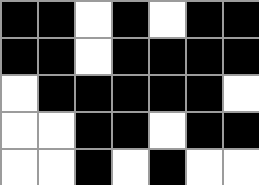[["black", "black", "white", "black", "white", "black", "black"], ["black", "black", "white", "black", "black", "black", "black"], ["white", "black", "black", "black", "black", "black", "white"], ["white", "white", "black", "black", "white", "black", "black"], ["white", "white", "black", "white", "black", "white", "white"]]